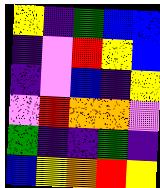[["yellow", "indigo", "green", "blue", "blue"], ["indigo", "violet", "red", "yellow", "blue"], ["indigo", "violet", "blue", "indigo", "yellow"], ["violet", "red", "orange", "orange", "violet"], ["green", "indigo", "indigo", "green", "indigo"], ["blue", "yellow", "orange", "red", "yellow"]]